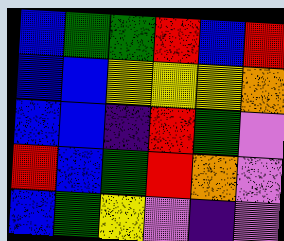[["blue", "green", "green", "red", "blue", "red"], ["blue", "blue", "yellow", "yellow", "yellow", "orange"], ["blue", "blue", "indigo", "red", "green", "violet"], ["red", "blue", "green", "red", "orange", "violet"], ["blue", "green", "yellow", "violet", "indigo", "violet"]]